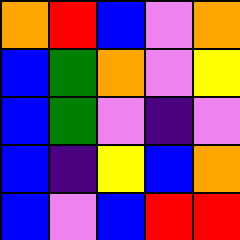[["orange", "red", "blue", "violet", "orange"], ["blue", "green", "orange", "violet", "yellow"], ["blue", "green", "violet", "indigo", "violet"], ["blue", "indigo", "yellow", "blue", "orange"], ["blue", "violet", "blue", "red", "red"]]